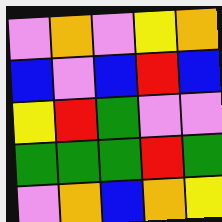[["violet", "orange", "violet", "yellow", "orange"], ["blue", "violet", "blue", "red", "blue"], ["yellow", "red", "green", "violet", "violet"], ["green", "green", "green", "red", "green"], ["violet", "orange", "blue", "orange", "yellow"]]